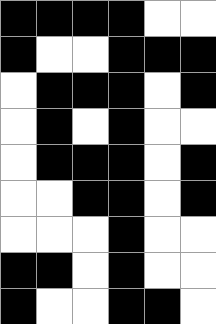[["black", "black", "black", "black", "white", "white"], ["black", "white", "white", "black", "black", "black"], ["white", "black", "black", "black", "white", "black"], ["white", "black", "white", "black", "white", "white"], ["white", "black", "black", "black", "white", "black"], ["white", "white", "black", "black", "white", "black"], ["white", "white", "white", "black", "white", "white"], ["black", "black", "white", "black", "white", "white"], ["black", "white", "white", "black", "black", "white"]]